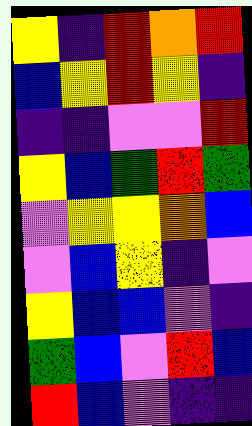[["yellow", "indigo", "red", "orange", "red"], ["blue", "yellow", "red", "yellow", "indigo"], ["indigo", "indigo", "violet", "violet", "red"], ["yellow", "blue", "green", "red", "green"], ["violet", "yellow", "yellow", "orange", "blue"], ["violet", "blue", "yellow", "indigo", "violet"], ["yellow", "blue", "blue", "violet", "indigo"], ["green", "blue", "violet", "red", "blue"], ["red", "blue", "violet", "indigo", "indigo"]]